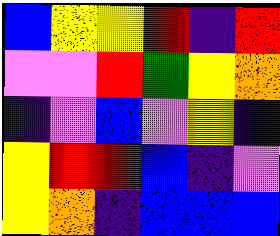[["blue", "yellow", "yellow", "red", "indigo", "red"], ["violet", "violet", "red", "green", "yellow", "orange"], ["indigo", "violet", "blue", "violet", "yellow", "indigo"], ["yellow", "red", "red", "blue", "indigo", "violet"], ["yellow", "orange", "indigo", "blue", "blue", "blue"]]